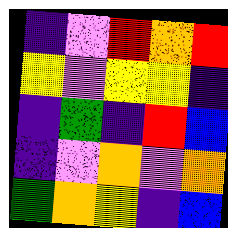[["indigo", "violet", "red", "orange", "red"], ["yellow", "violet", "yellow", "yellow", "indigo"], ["indigo", "green", "indigo", "red", "blue"], ["indigo", "violet", "orange", "violet", "orange"], ["green", "orange", "yellow", "indigo", "blue"]]